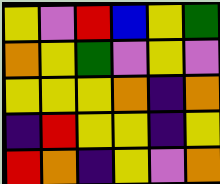[["yellow", "violet", "red", "blue", "yellow", "green"], ["orange", "yellow", "green", "violet", "yellow", "violet"], ["yellow", "yellow", "yellow", "orange", "indigo", "orange"], ["indigo", "red", "yellow", "yellow", "indigo", "yellow"], ["red", "orange", "indigo", "yellow", "violet", "orange"]]